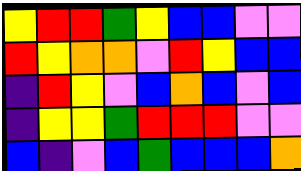[["yellow", "red", "red", "green", "yellow", "blue", "blue", "violet", "violet"], ["red", "yellow", "orange", "orange", "violet", "red", "yellow", "blue", "blue"], ["indigo", "red", "yellow", "violet", "blue", "orange", "blue", "violet", "blue"], ["indigo", "yellow", "yellow", "green", "red", "red", "red", "violet", "violet"], ["blue", "indigo", "violet", "blue", "green", "blue", "blue", "blue", "orange"]]